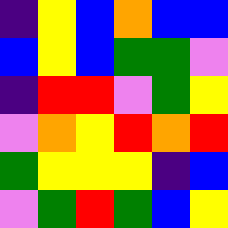[["indigo", "yellow", "blue", "orange", "blue", "blue"], ["blue", "yellow", "blue", "green", "green", "violet"], ["indigo", "red", "red", "violet", "green", "yellow"], ["violet", "orange", "yellow", "red", "orange", "red"], ["green", "yellow", "yellow", "yellow", "indigo", "blue"], ["violet", "green", "red", "green", "blue", "yellow"]]